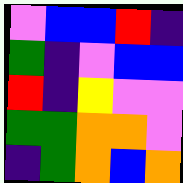[["violet", "blue", "blue", "red", "indigo"], ["green", "indigo", "violet", "blue", "blue"], ["red", "indigo", "yellow", "violet", "violet"], ["green", "green", "orange", "orange", "violet"], ["indigo", "green", "orange", "blue", "orange"]]